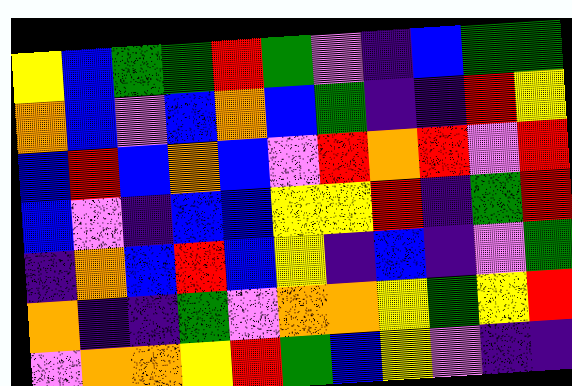[["yellow", "blue", "green", "green", "red", "green", "violet", "indigo", "blue", "green", "green"], ["orange", "blue", "violet", "blue", "orange", "blue", "green", "indigo", "indigo", "red", "yellow"], ["blue", "red", "blue", "orange", "blue", "violet", "red", "orange", "red", "violet", "red"], ["blue", "violet", "indigo", "blue", "blue", "yellow", "yellow", "red", "indigo", "green", "red"], ["indigo", "orange", "blue", "red", "blue", "yellow", "indigo", "blue", "indigo", "violet", "green"], ["orange", "indigo", "indigo", "green", "violet", "orange", "orange", "yellow", "green", "yellow", "red"], ["violet", "orange", "orange", "yellow", "red", "green", "blue", "yellow", "violet", "indigo", "indigo"]]